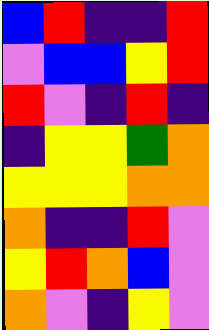[["blue", "red", "indigo", "indigo", "red"], ["violet", "blue", "blue", "yellow", "red"], ["red", "violet", "indigo", "red", "indigo"], ["indigo", "yellow", "yellow", "green", "orange"], ["yellow", "yellow", "yellow", "orange", "orange"], ["orange", "indigo", "indigo", "red", "violet"], ["yellow", "red", "orange", "blue", "violet"], ["orange", "violet", "indigo", "yellow", "violet"]]